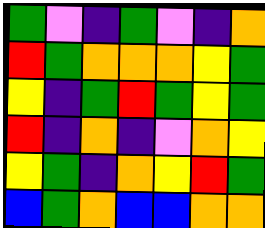[["green", "violet", "indigo", "green", "violet", "indigo", "orange"], ["red", "green", "orange", "orange", "orange", "yellow", "green"], ["yellow", "indigo", "green", "red", "green", "yellow", "green"], ["red", "indigo", "orange", "indigo", "violet", "orange", "yellow"], ["yellow", "green", "indigo", "orange", "yellow", "red", "green"], ["blue", "green", "orange", "blue", "blue", "orange", "orange"]]